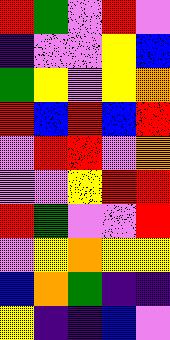[["red", "green", "violet", "red", "violet"], ["indigo", "violet", "violet", "yellow", "blue"], ["green", "yellow", "violet", "yellow", "orange"], ["red", "blue", "red", "blue", "red"], ["violet", "red", "red", "violet", "orange"], ["violet", "violet", "yellow", "red", "red"], ["red", "green", "violet", "violet", "red"], ["violet", "yellow", "orange", "yellow", "yellow"], ["blue", "orange", "green", "indigo", "indigo"], ["yellow", "indigo", "indigo", "blue", "violet"]]